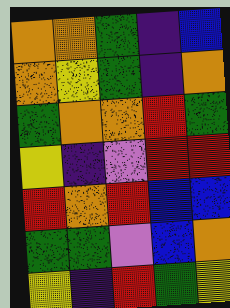[["orange", "orange", "green", "indigo", "blue"], ["orange", "yellow", "green", "indigo", "orange"], ["green", "orange", "orange", "red", "green"], ["yellow", "indigo", "violet", "red", "red"], ["red", "orange", "red", "blue", "blue"], ["green", "green", "violet", "blue", "orange"], ["yellow", "indigo", "red", "green", "yellow"]]